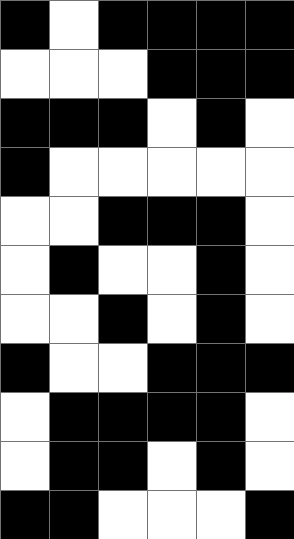[["black", "white", "black", "black", "black", "black"], ["white", "white", "white", "black", "black", "black"], ["black", "black", "black", "white", "black", "white"], ["black", "white", "white", "white", "white", "white"], ["white", "white", "black", "black", "black", "white"], ["white", "black", "white", "white", "black", "white"], ["white", "white", "black", "white", "black", "white"], ["black", "white", "white", "black", "black", "black"], ["white", "black", "black", "black", "black", "white"], ["white", "black", "black", "white", "black", "white"], ["black", "black", "white", "white", "white", "black"]]